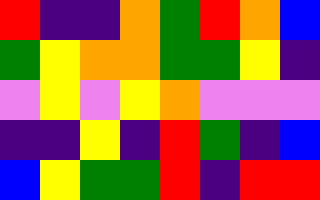[["red", "indigo", "indigo", "orange", "green", "red", "orange", "blue"], ["green", "yellow", "orange", "orange", "green", "green", "yellow", "indigo"], ["violet", "yellow", "violet", "yellow", "orange", "violet", "violet", "violet"], ["indigo", "indigo", "yellow", "indigo", "red", "green", "indigo", "blue"], ["blue", "yellow", "green", "green", "red", "indigo", "red", "red"]]